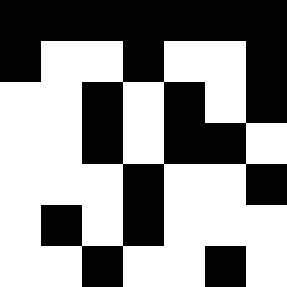[["black", "black", "black", "black", "black", "black", "black"], ["black", "white", "white", "black", "white", "white", "black"], ["white", "white", "black", "white", "black", "white", "black"], ["white", "white", "black", "white", "black", "black", "white"], ["white", "white", "white", "black", "white", "white", "black"], ["white", "black", "white", "black", "white", "white", "white"], ["white", "white", "black", "white", "white", "black", "white"]]